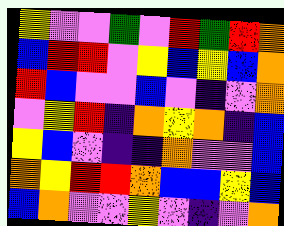[["yellow", "violet", "violet", "green", "violet", "red", "green", "red", "orange"], ["blue", "red", "red", "violet", "yellow", "blue", "yellow", "blue", "orange"], ["red", "blue", "violet", "violet", "blue", "violet", "indigo", "violet", "orange"], ["violet", "yellow", "red", "indigo", "orange", "yellow", "orange", "indigo", "blue"], ["yellow", "blue", "violet", "indigo", "indigo", "orange", "violet", "violet", "blue"], ["orange", "yellow", "red", "red", "orange", "blue", "blue", "yellow", "blue"], ["blue", "orange", "violet", "violet", "yellow", "violet", "indigo", "violet", "orange"]]